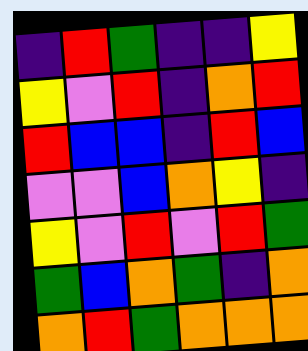[["indigo", "red", "green", "indigo", "indigo", "yellow"], ["yellow", "violet", "red", "indigo", "orange", "red"], ["red", "blue", "blue", "indigo", "red", "blue"], ["violet", "violet", "blue", "orange", "yellow", "indigo"], ["yellow", "violet", "red", "violet", "red", "green"], ["green", "blue", "orange", "green", "indigo", "orange"], ["orange", "red", "green", "orange", "orange", "orange"]]